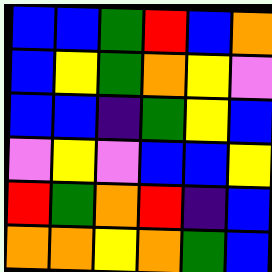[["blue", "blue", "green", "red", "blue", "orange"], ["blue", "yellow", "green", "orange", "yellow", "violet"], ["blue", "blue", "indigo", "green", "yellow", "blue"], ["violet", "yellow", "violet", "blue", "blue", "yellow"], ["red", "green", "orange", "red", "indigo", "blue"], ["orange", "orange", "yellow", "orange", "green", "blue"]]